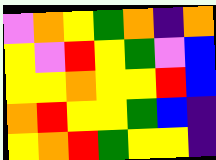[["violet", "orange", "yellow", "green", "orange", "indigo", "orange"], ["yellow", "violet", "red", "yellow", "green", "violet", "blue"], ["yellow", "yellow", "orange", "yellow", "yellow", "red", "blue"], ["orange", "red", "yellow", "yellow", "green", "blue", "indigo"], ["yellow", "orange", "red", "green", "yellow", "yellow", "indigo"]]